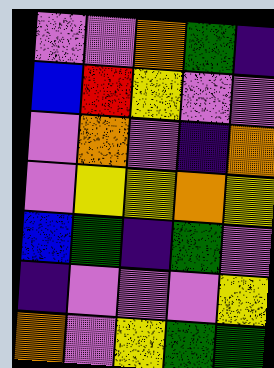[["violet", "violet", "orange", "green", "indigo"], ["blue", "red", "yellow", "violet", "violet"], ["violet", "orange", "violet", "indigo", "orange"], ["violet", "yellow", "yellow", "orange", "yellow"], ["blue", "green", "indigo", "green", "violet"], ["indigo", "violet", "violet", "violet", "yellow"], ["orange", "violet", "yellow", "green", "green"]]